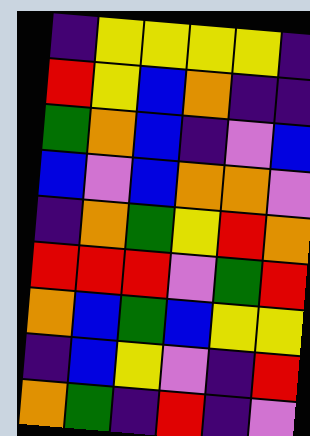[["indigo", "yellow", "yellow", "yellow", "yellow", "indigo"], ["red", "yellow", "blue", "orange", "indigo", "indigo"], ["green", "orange", "blue", "indigo", "violet", "blue"], ["blue", "violet", "blue", "orange", "orange", "violet"], ["indigo", "orange", "green", "yellow", "red", "orange"], ["red", "red", "red", "violet", "green", "red"], ["orange", "blue", "green", "blue", "yellow", "yellow"], ["indigo", "blue", "yellow", "violet", "indigo", "red"], ["orange", "green", "indigo", "red", "indigo", "violet"]]